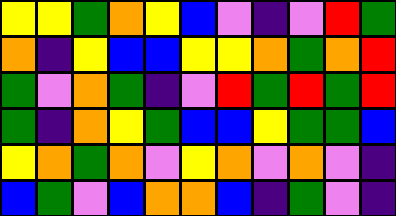[["yellow", "yellow", "green", "orange", "yellow", "blue", "violet", "indigo", "violet", "red", "green"], ["orange", "indigo", "yellow", "blue", "blue", "yellow", "yellow", "orange", "green", "orange", "red"], ["green", "violet", "orange", "green", "indigo", "violet", "red", "green", "red", "green", "red"], ["green", "indigo", "orange", "yellow", "green", "blue", "blue", "yellow", "green", "green", "blue"], ["yellow", "orange", "green", "orange", "violet", "yellow", "orange", "violet", "orange", "violet", "indigo"], ["blue", "green", "violet", "blue", "orange", "orange", "blue", "indigo", "green", "violet", "indigo"]]